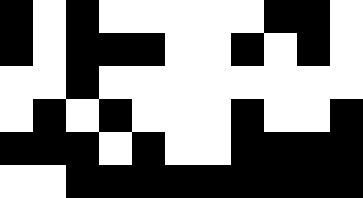[["black", "white", "black", "white", "white", "white", "white", "white", "black", "black", "white"], ["black", "white", "black", "black", "black", "white", "white", "black", "white", "black", "white"], ["white", "white", "black", "white", "white", "white", "white", "white", "white", "white", "white"], ["white", "black", "white", "black", "white", "white", "white", "black", "white", "white", "black"], ["black", "black", "black", "white", "black", "white", "white", "black", "black", "black", "black"], ["white", "white", "black", "black", "black", "black", "black", "black", "black", "black", "black"]]